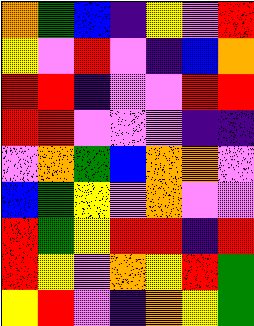[["orange", "green", "blue", "indigo", "yellow", "violet", "red"], ["yellow", "violet", "red", "violet", "indigo", "blue", "orange"], ["red", "red", "indigo", "violet", "violet", "red", "red"], ["red", "red", "violet", "violet", "violet", "indigo", "indigo"], ["violet", "orange", "green", "blue", "orange", "orange", "violet"], ["blue", "green", "yellow", "violet", "orange", "violet", "violet"], ["red", "green", "yellow", "red", "red", "indigo", "red"], ["red", "yellow", "violet", "orange", "yellow", "red", "green"], ["yellow", "red", "violet", "indigo", "orange", "yellow", "green"]]